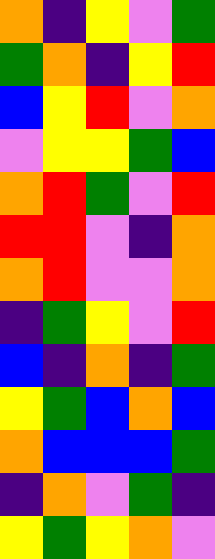[["orange", "indigo", "yellow", "violet", "green"], ["green", "orange", "indigo", "yellow", "red"], ["blue", "yellow", "red", "violet", "orange"], ["violet", "yellow", "yellow", "green", "blue"], ["orange", "red", "green", "violet", "red"], ["red", "red", "violet", "indigo", "orange"], ["orange", "red", "violet", "violet", "orange"], ["indigo", "green", "yellow", "violet", "red"], ["blue", "indigo", "orange", "indigo", "green"], ["yellow", "green", "blue", "orange", "blue"], ["orange", "blue", "blue", "blue", "green"], ["indigo", "orange", "violet", "green", "indigo"], ["yellow", "green", "yellow", "orange", "violet"]]